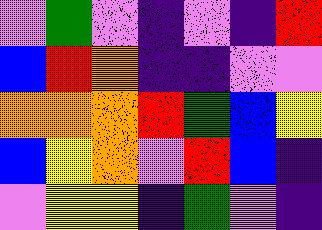[["violet", "green", "violet", "indigo", "violet", "indigo", "red"], ["blue", "red", "orange", "indigo", "indigo", "violet", "violet"], ["orange", "orange", "orange", "red", "green", "blue", "yellow"], ["blue", "yellow", "orange", "violet", "red", "blue", "indigo"], ["violet", "yellow", "yellow", "indigo", "green", "violet", "indigo"]]